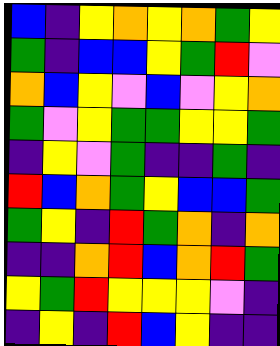[["blue", "indigo", "yellow", "orange", "yellow", "orange", "green", "yellow"], ["green", "indigo", "blue", "blue", "yellow", "green", "red", "violet"], ["orange", "blue", "yellow", "violet", "blue", "violet", "yellow", "orange"], ["green", "violet", "yellow", "green", "green", "yellow", "yellow", "green"], ["indigo", "yellow", "violet", "green", "indigo", "indigo", "green", "indigo"], ["red", "blue", "orange", "green", "yellow", "blue", "blue", "green"], ["green", "yellow", "indigo", "red", "green", "orange", "indigo", "orange"], ["indigo", "indigo", "orange", "red", "blue", "orange", "red", "green"], ["yellow", "green", "red", "yellow", "yellow", "yellow", "violet", "indigo"], ["indigo", "yellow", "indigo", "red", "blue", "yellow", "indigo", "indigo"]]